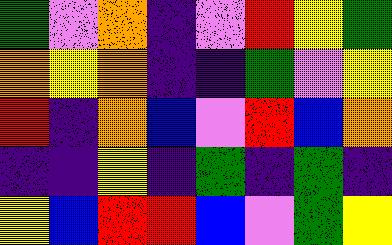[["green", "violet", "orange", "indigo", "violet", "red", "yellow", "green"], ["orange", "yellow", "orange", "indigo", "indigo", "green", "violet", "yellow"], ["red", "indigo", "orange", "blue", "violet", "red", "blue", "orange"], ["indigo", "indigo", "yellow", "indigo", "green", "indigo", "green", "indigo"], ["yellow", "blue", "red", "red", "blue", "violet", "green", "yellow"]]